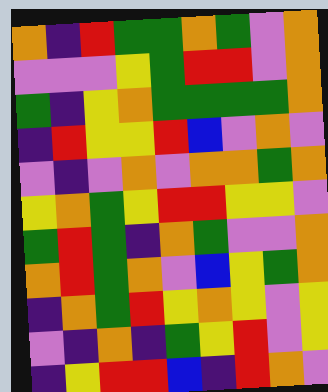[["orange", "indigo", "red", "green", "green", "orange", "green", "violet", "orange"], ["violet", "violet", "violet", "yellow", "green", "red", "red", "violet", "orange"], ["green", "indigo", "yellow", "orange", "green", "green", "green", "green", "orange"], ["indigo", "red", "yellow", "yellow", "red", "blue", "violet", "orange", "violet"], ["violet", "indigo", "violet", "orange", "violet", "orange", "orange", "green", "orange"], ["yellow", "orange", "green", "yellow", "red", "red", "yellow", "yellow", "violet"], ["green", "red", "green", "indigo", "orange", "green", "violet", "violet", "orange"], ["orange", "red", "green", "orange", "violet", "blue", "yellow", "green", "orange"], ["indigo", "orange", "green", "red", "yellow", "orange", "yellow", "violet", "yellow"], ["violet", "indigo", "orange", "indigo", "green", "yellow", "red", "violet", "yellow"], ["indigo", "yellow", "red", "red", "blue", "indigo", "red", "orange", "violet"]]